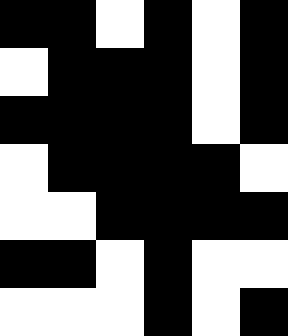[["black", "black", "white", "black", "white", "black"], ["white", "black", "black", "black", "white", "black"], ["black", "black", "black", "black", "white", "black"], ["white", "black", "black", "black", "black", "white"], ["white", "white", "black", "black", "black", "black"], ["black", "black", "white", "black", "white", "white"], ["white", "white", "white", "black", "white", "black"]]